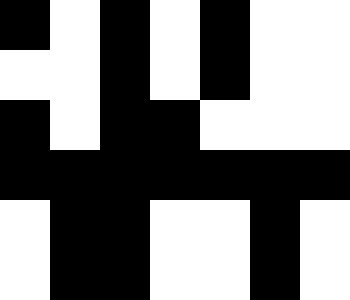[["black", "white", "black", "white", "black", "white", "white"], ["white", "white", "black", "white", "black", "white", "white"], ["black", "white", "black", "black", "white", "white", "white"], ["black", "black", "black", "black", "black", "black", "black"], ["white", "black", "black", "white", "white", "black", "white"], ["white", "black", "black", "white", "white", "black", "white"]]